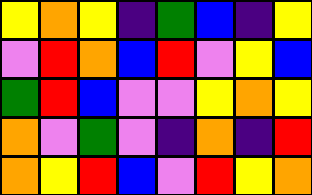[["yellow", "orange", "yellow", "indigo", "green", "blue", "indigo", "yellow"], ["violet", "red", "orange", "blue", "red", "violet", "yellow", "blue"], ["green", "red", "blue", "violet", "violet", "yellow", "orange", "yellow"], ["orange", "violet", "green", "violet", "indigo", "orange", "indigo", "red"], ["orange", "yellow", "red", "blue", "violet", "red", "yellow", "orange"]]